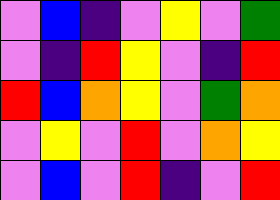[["violet", "blue", "indigo", "violet", "yellow", "violet", "green"], ["violet", "indigo", "red", "yellow", "violet", "indigo", "red"], ["red", "blue", "orange", "yellow", "violet", "green", "orange"], ["violet", "yellow", "violet", "red", "violet", "orange", "yellow"], ["violet", "blue", "violet", "red", "indigo", "violet", "red"]]